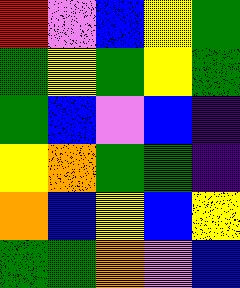[["red", "violet", "blue", "yellow", "green"], ["green", "yellow", "green", "yellow", "green"], ["green", "blue", "violet", "blue", "indigo"], ["yellow", "orange", "green", "green", "indigo"], ["orange", "blue", "yellow", "blue", "yellow"], ["green", "green", "orange", "violet", "blue"]]